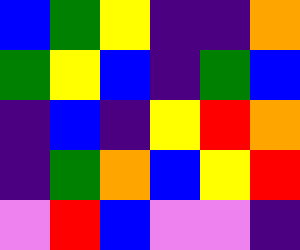[["blue", "green", "yellow", "indigo", "indigo", "orange"], ["green", "yellow", "blue", "indigo", "green", "blue"], ["indigo", "blue", "indigo", "yellow", "red", "orange"], ["indigo", "green", "orange", "blue", "yellow", "red"], ["violet", "red", "blue", "violet", "violet", "indigo"]]